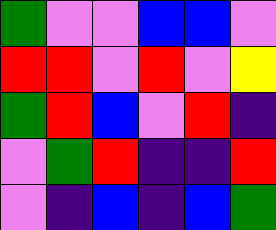[["green", "violet", "violet", "blue", "blue", "violet"], ["red", "red", "violet", "red", "violet", "yellow"], ["green", "red", "blue", "violet", "red", "indigo"], ["violet", "green", "red", "indigo", "indigo", "red"], ["violet", "indigo", "blue", "indigo", "blue", "green"]]